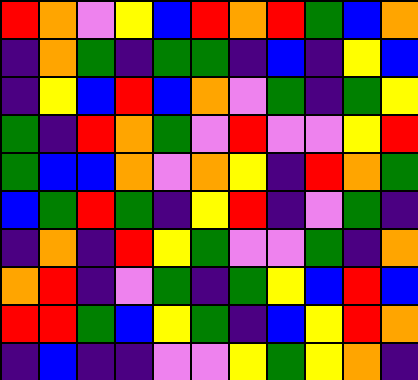[["red", "orange", "violet", "yellow", "blue", "red", "orange", "red", "green", "blue", "orange"], ["indigo", "orange", "green", "indigo", "green", "green", "indigo", "blue", "indigo", "yellow", "blue"], ["indigo", "yellow", "blue", "red", "blue", "orange", "violet", "green", "indigo", "green", "yellow"], ["green", "indigo", "red", "orange", "green", "violet", "red", "violet", "violet", "yellow", "red"], ["green", "blue", "blue", "orange", "violet", "orange", "yellow", "indigo", "red", "orange", "green"], ["blue", "green", "red", "green", "indigo", "yellow", "red", "indigo", "violet", "green", "indigo"], ["indigo", "orange", "indigo", "red", "yellow", "green", "violet", "violet", "green", "indigo", "orange"], ["orange", "red", "indigo", "violet", "green", "indigo", "green", "yellow", "blue", "red", "blue"], ["red", "red", "green", "blue", "yellow", "green", "indigo", "blue", "yellow", "red", "orange"], ["indigo", "blue", "indigo", "indigo", "violet", "violet", "yellow", "green", "yellow", "orange", "indigo"]]